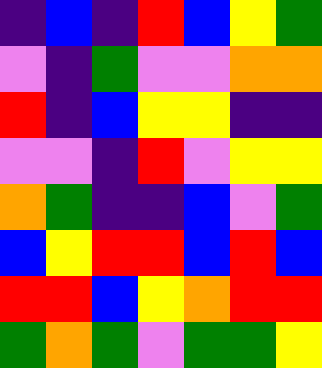[["indigo", "blue", "indigo", "red", "blue", "yellow", "green"], ["violet", "indigo", "green", "violet", "violet", "orange", "orange"], ["red", "indigo", "blue", "yellow", "yellow", "indigo", "indigo"], ["violet", "violet", "indigo", "red", "violet", "yellow", "yellow"], ["orange", "green", "indigo", "indigo", "blue", "violet", "green"], ["blue", "yellow", "red", "red", "blue", "red", "blue"], ["red", "red", "blue", "yellow", "orange", "red", "red"], ["green", "orange", "green", "violet", "green", "green", "yellow"]]